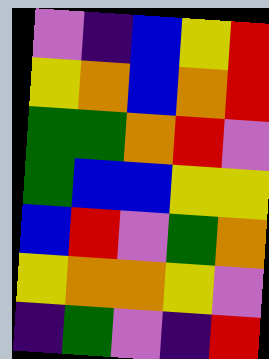[["violet", "indigo", "blue", "yellow", "red"], ["yellow", "orange", "blue", "orange", "red"], ["green", "green", "orange", "red", "violet"], ["green", "blue", "blue", "yellow", "yellow"], ["blue", "red", "violet", "green", "orange"], ["yellow", "orange", "orange", "yellow", "violet"], ["indigo", "green", "violet", "indigo", "red"]]